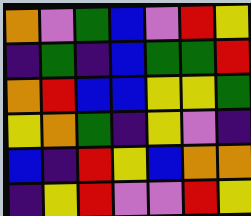[["orange", "violet", "green", "blue", "violet", "red", "yellow"], ["indigo", "green", "indigo", "blue", "green", "green", "red"], ["orange", "red", "blue", "blue", "yellow", "yellow", "green"], ["yellow", "orange", "green", "indigo", "yellow", "violet", "indigo"], ["blue", "indigo", "red", "yellow", "blue", "orange", "orange"], ["indigo", "yellow", "red", "violet", "violet", "red", "yellow"]]